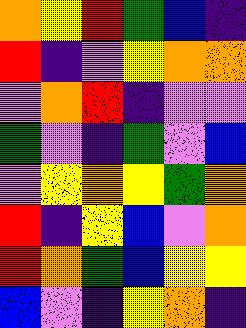[["orange", "yellow", "red", "green", "blue", "indigo"], ["red", "indigo", "violet", "yellow", "orange", "orange"], ["violet", "orange", "red", "indigo", "violet", "violet"], ["green", "violet", "indigo", "green", "violet", "blue"], ["violet", "yellow", "orange", "yellow", "green", "orange"], ["red", "indigo", "yellow", "blue", "violet", "orange"], ["red", "orange", "green", "blue", "yellow", "yellow"], ["blue", "violet", "indigo", "yellow", "orange", "indigo"]]